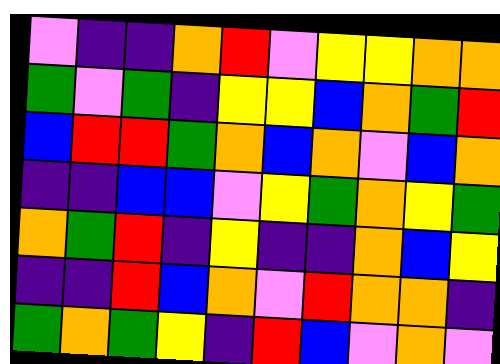[["violet", "indigo", "indigo", "orange", "red", "violet", "yellow", "yellow", "orange", "orange"], ["green", "violet", "green", "indigo", "yellow", "yellow", "blue", "orange", "green", "red"], ["blue", "red", "red", "green", "orange", "blue", "orange", "violet", "blue", "orange"], ["indigo", "indigo", "blue", "blue", "violet", "yellow", "green", "orange", "yellow", "green"], ["orange", "green", "red", "indigo", "yellow", "indigo", "indigo", "orange", "blue", "yellow"], ["indigo", "indigo", "red", "blue", "orange", "violet", "red", "orange", "orange", "indigo"], ["green", "orange", "green", "yellow", "indigo", "red", "blue", "violet", "orange", "violet"]]